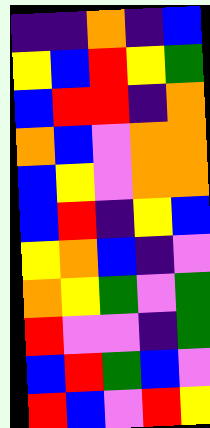[["indigo", "indigo", "orange", "indigo", "blue"], ["yellow", "blue", "red", "yellow", "green"], ["blue", "red", "red", "indigo", "orange"], ["orange", "blue", "violet", "orange", "orange"], ["blue", "yellow", "violet", "orange", "orange"], ["blue", "red", "indigo", "yellow", "blue"], ["yellow", "orange", "blue", "indigo", "violet"], ["orange", "yellow", "green", "violet", "green"], ["red", "violet", "violet", "indigo", "green"], ["blue", "red", "green", "blue", "violet"], ["red", "blue", "violet", "red", "yellow"]]